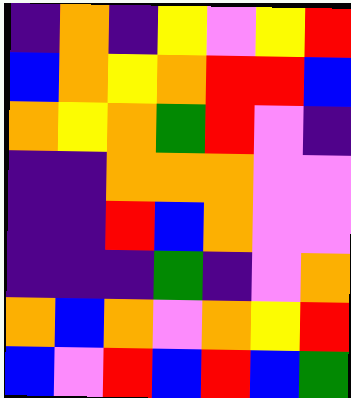[["indigo", "orange", "indigo", "yellow", "violet", "yellow", "red"], ["blue", "orange", "yellow", "orange", "red", "red", "blue"], ["orange", "yellow", "orange", "green", "red", "violet", "indigo"], ["indigo", "indigo", "orange", "orange", "orange", "violet", "violet"], ["indigo", "indigo", "red", "blue", "orange", "violet", "violet"], ["indigo", "indigo", "indigo", "green", "indigo", "violet", "orange"], ["orange", "blue", "orange", "violet", "orange", "yellow", "red"], ["blue", "violet", "red", "blue", "red", "blue", "green"]]